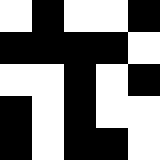[["white", "black", "white", "white", "black"], ["black", "black", "black", "black", "white"], ["white", "white", "black", "white", "black"], ["black", "white", "black", "white", "white"], ["black", "white", "black", "black", "white"]]